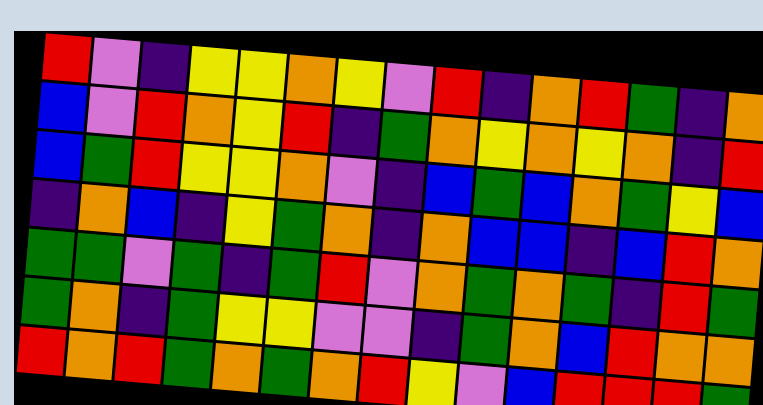[["red", "violet", "indigo", "yellow", "yellow", "orange", "yellow", "violet", "red", "indigo", "orange", "red", "green", "indigo", "orange"], ["blue", "violet", "red", "orange", "yellow", "red", "indigo", "green", "orange", "yellow", "orange", "yellow", "orange", "indigo", "red"], ["blue", "green", "red", "yellow", "yellow", "orange", "violet", "indigo", "blue", "green", "blue", "orange", "green", "yellow", "blue"], ["indigo", "orange", "blue", "indigo", "yellow", "green", "orange", "indigo", "orange", "blue", "blue", "indigo", "blue", "red", "orange"], ["green", "green", "violet", "green", "indigo", "green", "red", "violet", "orange", "green", "orange", "green", "indigo", "red", "green"], ["green", "orange", "indigo", "green", "yellow", "yellow", "violet", "violet", "indigo", "green", "orange", "blue", "red", "orange", "orange"], ["red", "orange", "red", "green", "orange", "green", "orange", "red", "yellow", "violet", "blue", "red", "red", "red", "green"]]